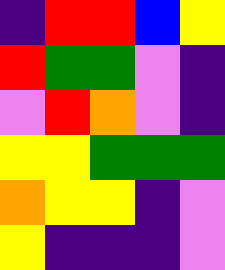[["indigo", "red", "red", "blue", "yellow"], ["red", "green", "green", "violet", "indigo"], ["violet", "red", "orange", "violet", "indigo"], ["yellow", "yellow", "green", "green", "green"], ["orange", "yellow", "yellow", "indigo", "violet"], ["yellow", "indigo", "indigo", "indigo", "violet"]]